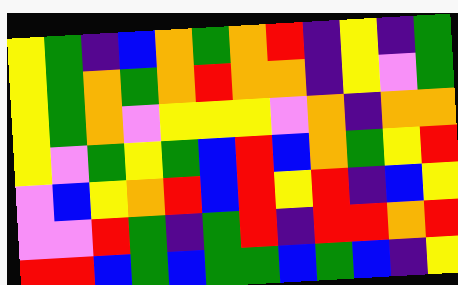[["yellow", "green", "indigo", "blue", "orange", "green", "orange", "red", "indigo", "yellow", "indigo", "green"], ["yellow", "green", "orange", "green", "orange", "red", "orange", "orange", "indigo", "yellow", "violet", "green"], ["yellow", "green", "orange", "violet", "yellow", "yellow", "yellow", "violet", "orange", "indigo", "orange", "orange"], ["yellow", "violet", "green", "yellow", "green", "blue", "red", "blue", "orange", "green", "yellow", "red"], ["violet", "blue", "yellow", "orange", "red", "blue", "red", "yellow", "red", "indigo", "blue", "yellow"], ["violet", "violet", "red", "green", "indigo", "green", "red", "indigo", "red", "red", "orange", "red"], ["red", "red", "blue", "green", "blue", "green", "green", "blue", "green", "blue", "indigo", "yellow"]]